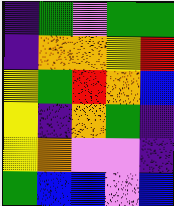[["indigo", "green", "violet", "green", "green"], ["indigo", "orange", "orange", "yellow", "red"], ["yellow", "green", "red", "orange", "blue"], ["yellow", "indigo", "orange", "green", "indigo"], ["yellow", "orange", "violet", "violet", "indigo"], ["green", "blue", "blue", "violet", "blue"]]